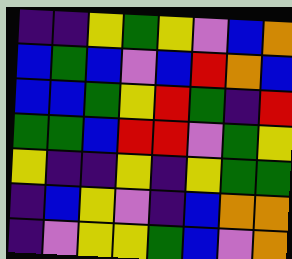[["indigo", "indigo", "yellow", "green", "yellow", "violet", "blue", "orange"], ["blue", "green", "blue", "violet", "blue", "red", "orange", "blue"], ["blue", "blue", "green", "yellow", "red", "green", "indigo", "red"], ["green", "green", "blue", "red", "red", "violet", "green", "yellow"], ["yellow", "indigo", "indigo", "yellow", "indigo", "yellow", "green", "green"], ["indigo", "blue", "yellow", "violet", "indigo", "blue", "orange", "orange"], ["indigo", "violet", "yellow", "yellow", "green", "blue", "violet", "orange"]]